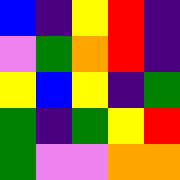[["blue", "indigo", "yellow", "red", "indigo"], ["violet", "green", "orange", "red", "indigo"], ["yellow", "blue", "yellow", "indigo", "green"], ["green", "indigo", "green", "yellow", "red"], ["green", "violet", "violet", "orange", "orange"]]